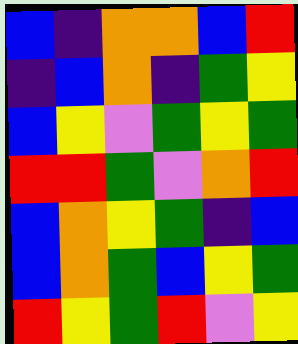[["blue", "indigo", "orange", "orange", "blue", "red"], ["indigo", "blue", "orange", "indigo", "green", "yellow"], ["blue", "yellow", "violet", "green", "yellow", "green"], ["red", "red", "green", "violet", "orange", "red"], ["blue", "orange", "yellow", "green", "indigo", "blue"], ["blue", "orange", "green", "blue", "yellow", "green"], ["red", "yellow", "green", "red", "violet", "yellow"]]